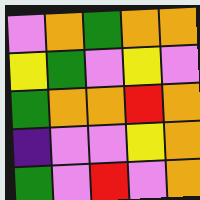[["violet", "orange", "green", "orange", "orange"], ["yellow", "green", "violet", "yellow", "violet"], ["green", "orange", "orange", "red", "orange"], ["indigo", "violet", "violet", "yellow", "orange"], ["green", "violet", "red", "violet", "orange"]]